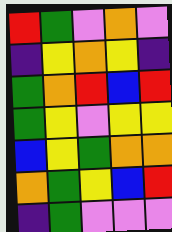[["red", "green", "violet", "orange", "violet"], ["indigo", "yellow", "orange", "yellow", "indigo"], ["green", "orange", "red", "blue", "red"], ["green", "yellow", "violet", "yellow", "yellow"], ["blue", "yellow", "green", "orange", "orange"], ["orange", "green", "yellow", "blue", "red"], ["indigo", "green", "violet", "violet", "violet"]]